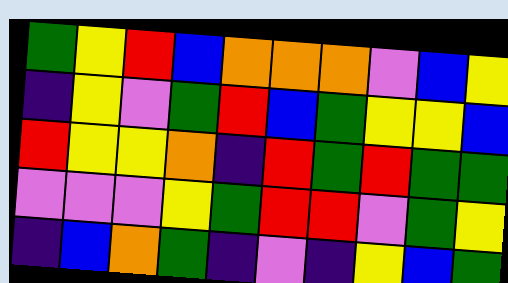[["green", "yellow", "red", "blue", "orange", "orange", "orange", "violet", "blue", "yellow"], ["indigo", "yellow", "violet", "green", "red", "blue", "green", "yellow", "yellow", "blue"], ["red", "yellow", "yellow", "orange", "indigo", "red", "green", "red", "green", "green"], ["violet", "violet", "violet", "yellow", "green", "red", "red", "violet", "green", "yellow"], ["indigo", "blue", "orange", "green", "indigo", "violet", "indigo", "yellow", "blue", "green"]]